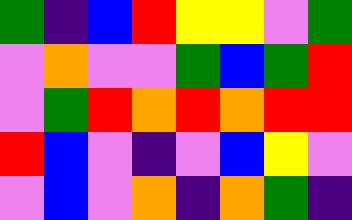[["green", "indigo", "blue", "red", "yellow", "yellow", "violet", "green"], ["violet", "orange", "violet", "violet", "green", "blue", "green", "red"], ["violet", "green", "red", "orange", "red", "orange", "red", "red"], ["red", "blue", "violet", "indigo", "violet", "blue", "yellow", "violet"], ["violet", "blue", "violet", "orange", "indigo", "orange", "green", "indigo"]]